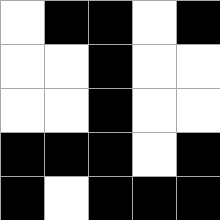[["white", "black", "black", "white", "black"], ["white", "white", "black", "white", "white"], ["white", "white", "black", "white", "white"], ["black", "black", "black", "white", "black"], ["black", "white", "black", "black", "black"]]